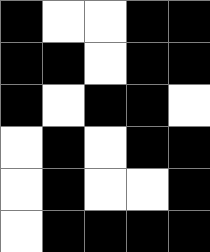[["black", "white", "white", "black", "black"], ["black", "black", "white", "black", "black"], ["black", "white", "black", "black", "white"], ["white", "black", "white", "black", "black"], ["white", "black", "white", "white", "black"], ["white", "black", "black", "black", "black"]]